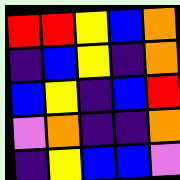[["red", "red", "yellow", "blue", "orange"], ["indigo", "blue", "yellow", "indigo", "orange"], ["blue", "yellow", "indigo", "blue", "red"], ["violet", "orange", "indigo", "indigo", "orange"], ["indigo", "yellow", "blue", "blue", "violet"]]